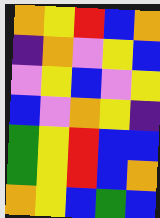[["orange", "yellow", "red", "blue", "orange"], ["indigo", "orange", "violet", "yellow", "blue"], ["violet", "yellow", "blue", "violet", "yellow"], ["blue", "violet", "orange", "yellow", "indigo"], ["green", "yellow", "red", "blue", "blue"], ["green", "yellow", "red", "blue", "orange"], ["orange", "yellow", "blue", "green", "blue"]]